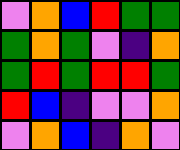[["violet", "orange", "blue", "red", "green", "green"], ["green", "orange", "green", "violet", "indigo", "orange"], ["green", "red", "green", "red", "red", "green"], ["red", "blue", "indigo", "violet", "violet", "orange"], ["violet", "orange", "blue", "indigo", "orange", "violet"]]